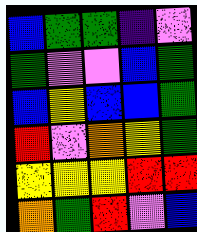[["blue", "green", "green", "indigo", "violet"], ["green", "violet", "violet", "blue", "green"], ["blue", "yellow", "blue", "blue", "green"], ["red", "violet", "orange", "yellow", "green"], ["yellow", "yellow", "yellow", "red", "red"], ["orange", "green", "red", "violet", "blue"]]